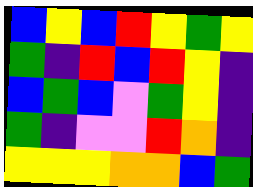[["blue", "yellow", "blue", "red", "yellow", "green", "yellow"], ["green", "indigo", "red", "blue", "red", "yellow", "indigo"], ["blue", "green", "blue", "violet", "green", "yellow", "indigo"], ["green", "indigo", "violet", "violet", "red", "orange", "indigo"], ["yellow", "yellow", "yellow", "orange", "orange", "blue", "green"]]